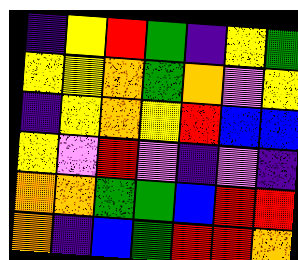[["indigo", "yellow", "red", "green", "indigo", "yellow", "green"], ["yellow", "yellow", "orange", "green", "orange", "violet", "yellow"], ["indigo", "yellow", "orange", "yellow", "red", "blue", "blue"], ["yellow", "violet", "red", "violet", "indigo", "violet", "indigo"], ["orange", "orange", "green", "green", "blue", "red", "red"], ["orange", "indigo", "blue", "green", "red", "red", "orange"]]